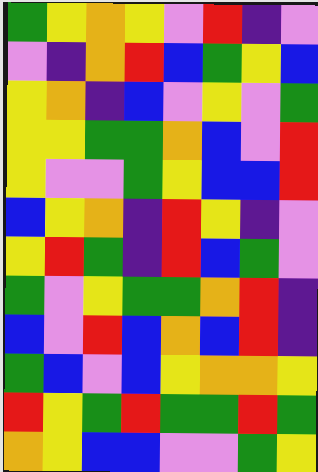[["green", "yellow", "orange", "yellow", "violet", "red", "indigo", "violet"], ["violet", "indigo", "orange", "red", "blue", "green", "yellow", "blue"], ["yellow", "orange", "indigo", "blue", "violet", "yellow", "violet", "green"], ["yellow", "yellow", "green", "green", "orange", "blue", "violet", "red"], ["yellow", "violet", "violet", "green", "yellow", "blue", "blue", "red"], ["blue", "yellow", "orange", "indigo", "red", "yellow", "indigo", "violet"], ["yellow", "red", "green", "indigo", "red", "blue", "green", "violet"], ["green", "violet", "yellow", "green", "green", "orange", "red", "indigo"], ["blue", "violet", "red", "blue", "orange", "blue", "red", "indigo"], ["green", "blue", "violet", "blue", "yellow", "orange", "orange", "yellow"], ["red", "yellow", "green", "red", "green", "green", "red", "green"], ["orange", "yellow", "blue", "blue", "violet", "violet", "green", "yellow"]]